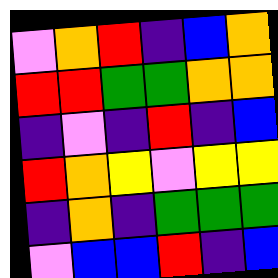[["violet", "orange", "red", "indigo", "blue", "orange"], ["red", "red", "green", "green", "orange", "orange"], ["indigo", "violet", "indigo", "red", "indigo", "blue"], ["red", "orange", "yellow", "violet", "yellow", "yellow"], ["indigo", "orange", "indigo", "green", "green", "green"], ["violet", "blue", "blue", "red", "indigo", "blue"]]